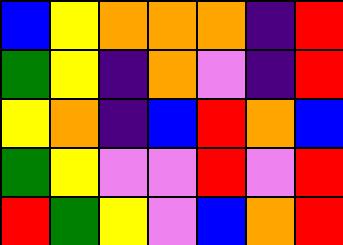[["blue", "yellow", "orange", "orange", "orange", "indigo", "red"], ["green", "yellow", "indigo", "orange", "violet", "indigo", "red"], ["yellow", "orange", "indigo", "blue", "red", "orange", "blue"], ["green", "yellow", "violet", "violet", "red", "violet", "red"], ["red", "green", "yellow", "violet", "blue", "orange", "red"]]